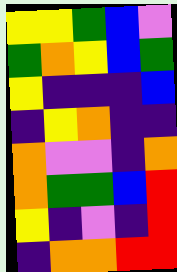[["yellow", "yellow", "green", "blue", "violet"], ["green", "orange", "yellow", "blue", "green"], ["yellow", "indigo", "indigo", "indigo", "blue"], ["indigo", "yellow", "orange", "indigo", "indigo"], ["orange", "violet", "violet", "indigo", "orange"], ["orange", "green", "green", "blue", "red"], ["yellow", "indigo", "violet", "indigo", "red"], ["indigo", "orange", "orange", "red", "red"]]